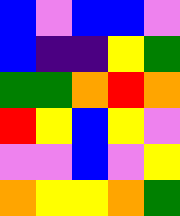[["blue", "violet", "blue", "blue", "violet"], ["blue", "indigo", "indigo", "yellow", "green"], ["green", "green", "orange", "red", "orange"], ["red", "yellow", "blue", "yellow", "violet"], ["violet", "violet", "blue", "violet", "yellow"], ["orange", "yellow", "yellow", "orange", "green"]]